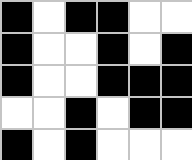[["black", "white", "black", "black", "white", "white"], ["black", "white", "white", "black", "white", "black"], ["black", "white", "white", "black", "black", "black"], ["white", "white", "black", "white", "black", "black"], ["black", "white", "black", "white", "white", "white"]]